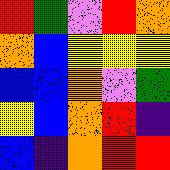[["red", "green", "violet", "red", "orange"], ["orange", "blue", "yellow", "yellow", "yellow"], ["blue", "blue", "orange", "violet", "green"], ["yellow", "blue", "orange", "red", "indigo"], ["blue", "indigo", "orange", "red", "red"]]